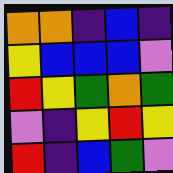[["orange", "orange", "indigo", "blue", "indigo"], ["yellow", "blue", "blue", "blue", "violet"], ["red", "yellow", "green", "orange", "green"], ["violet", "indigo", "yellow", "red", "yellow"], ["red", "indigo", "blue", "green", "violet"]]